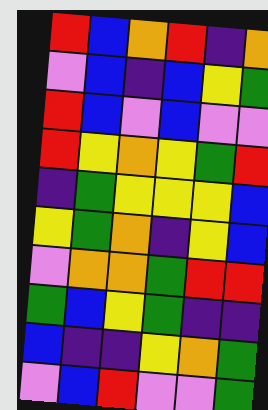[["red", "blue", "orange", "red", "indigo", "orange"], ["violet", "blue", "indigo", "blue", "yellow", "green"], ["red", "blue", "violet", "blue", "violet", "violet"], ["red", "yellow", "orange", "yellow", "green", "red"], ["indigo", "green", "yellow", "yellow", "yellow", "blue"], ["yellow", "green", "orange", "indigo", "yellow", "blue"], ["violet", "orange", "orange", "green", "red", "red"], ["green", "blue", "yellow", "green", "indigo", "indigo"], ["blue", "indigo", "indigo", "yellow", "orange", "green"], ["violet", "blue", "red", "violet", "violet", "green"]]